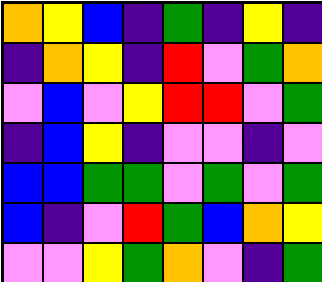[["orange", "yellow", "blue", "indigo", "green", "indigo", "yellow", "indigo"], ["indigo", "orange", "yellow", "indigo", "red", "violet", "green", "orange"], ["violet", "blue", "violet", "yellow", "red", "red", "violet", "green"], ["indigo", "blue", "yellow", "indigo", "violet", "violet", "indigo", "violet"], ["blue", "blue", "green", "green", "violet", "green", "violet", "green"], ["blue", "indigo", "violet", "red", "green", "blue", "orange", "yellow"], ["violet", "violet", "yellow", "green", "orange", "violet", "indigo", "green"]]